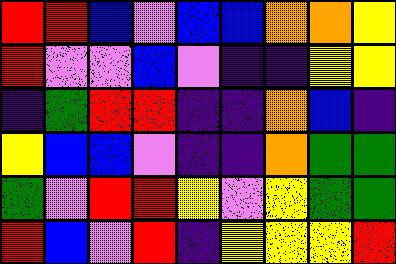[["red", "red", "blue", "violet", "blue", "blue", "orange", "orange", "yellow"], ["red", "violet", "violet", "blue", "violet", "indigo", "indigo", "yellow", "yellow"], ["indigo", "green", "red", "red", "indigo", "indigo", "orange", "blue", "indigo"], ["yellow", "blue", "blue", "violet", "indigo", "indigo", "orange", "green", "green"], ["green", "violet", "red", "red", "yellow", "violet", "yellow", "green", "green"], ["red", "blue", "violet", "red", "indigo", "yellow", "yellow", "yellow", "red"]]